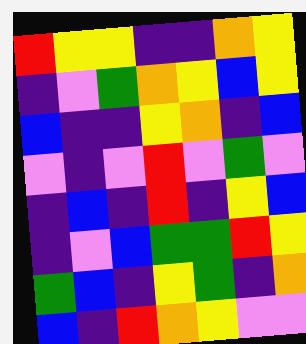[["red", "yellow", "yellow", "indigo", "indigo", "orange", "yellow"], ["indigo", "violet", "green", "orange", "yellow", "blue", "yellow"], ["blue", "indigo", "indigo", "yellow", "orange", "indigo", "blue"], ["violet", "indigo", "violet", "red", "violet", "green", "violet"], ["indigo", "blue", "indigo", "red", "indigo", "yellow", "blue"], ["indigo", "violet", "blue", "green", "green", "red", "yellow"], ["green", "blue", "indigo", "yellow", "green", "indigo", "orange"], ["blue", "indigo", "red", "orange", "yellow", "violet", "violet"]]